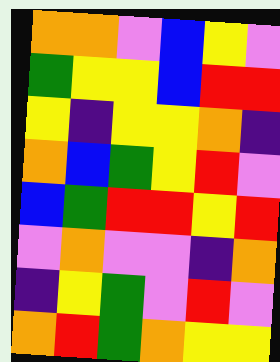[["orange", "orange", "violet", "blue", "yellow", "violet"], ["green", "yellow", "yellow", "blue", "red", "red"], ["yellow", "indigo", "yellow", "yellow", "orange", "indigo"], ["orange", "blue", "green", "yellow", "red", "violet"], ["blue", "green", "red", "red", "yellow", "red"], ["violet", "orange", "violet", "violet", "indigo", "orange"], ["indigo", "yellow", "green", "violet", "red", "violet"], ["orange", "red", "green", "orange", "yellow", "yellow"]]